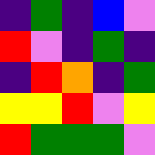[["indigo", "green", "indigo", "blue", "violet"], ["red", "violet", "indigo", "green", "indigo"], ["indigo", "red", "orange", "indigo", "green"], ["yellow", "yellow", "red", "violet", "yellow"], ["red", "green", "green", "green", "violet"]]